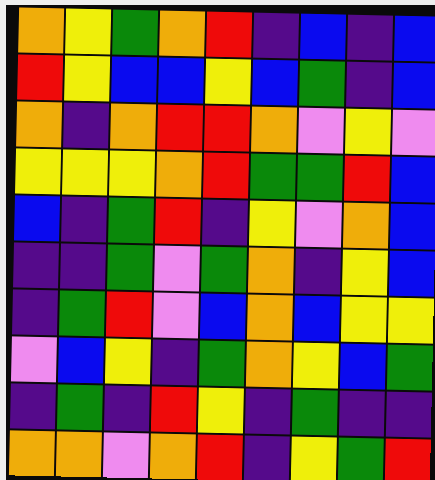[["orange", "yellow", "green", "orange", "red", "indigo", "blue", "indigo", "blue"], ["red", "yellow", "blue", "blue", "yellow", "blue", "green", "indigo", "blue"], ["orange", "indigo", "orange", "red", "red", "orange", "violet", "yellow", "violet"], ["yellow", "yellow", "yellow", "orange", "red", "green", "green", "red", "blue"], ["blue", "indigo", "green", "red", "indigo", "yellow", "violet", "orange", "blue"], ["indigo", "indigo", "green", "violet", "green", "orange", "indigo", "yellow", "blue"], ["indigo", "green", "red", "violet", "blue", "orange", "blue", "yellow", "yellow"], ["violet", "blue", "yellow", "indigo", "green", "orange", "yellow", "blue", "green"], ["indigo", "green", "indigo", "red", "yellow", "indigo", "green", "indigo", "indigo"], ["orange", "orange", "violet", "orange", "red", "indigo", "yellow", "green", "red"]]